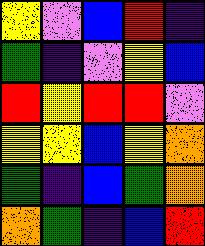[["yellow", "violet", "blue", "red", "indigo"], ["green", "indigo", "violet", "yellow", "blue"], ["red", "yellow", "red", "red", "violet"], ["yellow", "yellow", "blue", "yellow", "orange"], ["green", "indigo", "blue", "green", "orange"], ["orange", "green", "indigo", "blue", "red"]]